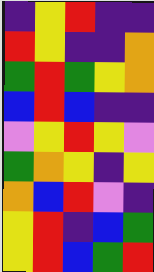[["indigo", "yellow", "red", "indigo", "indigo"], ["red", "yellow", "indigo", "indigo", "orange"], ["green", "red", "green", "yellow", "orange"], ["blue", "red", "blue", "indigo", "indigo"], ["violet", "yellow", "red", "yellow", "violet"], ["green", "orange", "yellow", "indigo", "yellow"], ["orange", "blue", "red", "violet", "indigo"], ["yellow", "red", "indigo", "blue", "green"], ["yellow", "red", "blue", "green", "red"]]